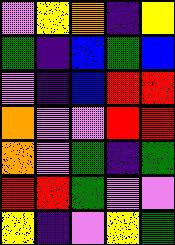[["violet", "yellow", "orange", "indigo", "yellow"], ["green", "indigo", "blue", "green", "blue"], ["violet", "indigo", "blue", "red", "red"], ["orange", "violet", "violet", "red", "red"], ["orange", "violet", "green", "indigo", "green"], ["red", "red", "green", "violet", "violet"], ["yellow", "indigo", "violet", "yellow", "green"]]